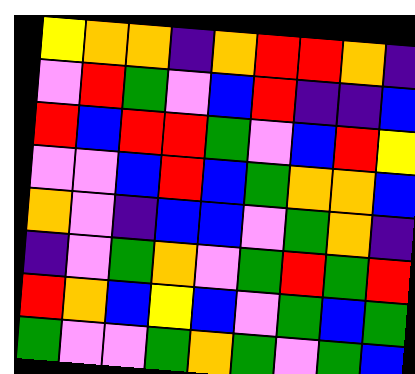[["yellow", "orange", "orange", "indigo", "orange", "red", "red", "orange", "indigo"], ["violet", "red", "green", "violet", "blue", "red", "indigo", "indigo", "blue"], ["red", "blue", "red", "red", "green", "violet", "blue", "red", "yellow"], ["violet", "violet", "blue", "red", "blue", "green", "orange", "orange", "blue"], ["orange", "violet", "indigo", "blue", "blue", "violet", "green", "orange", "indigo"], ["indigo", "violet", "green", "orange", "violet", "green", "red", "green", "red"], ["red", "orange", "blue", "yellow", "blue", "violet", "green", "blue", "green"], ["green", "violet", "violet", "green", "orange", "green", "violet", "green", "blue"]]